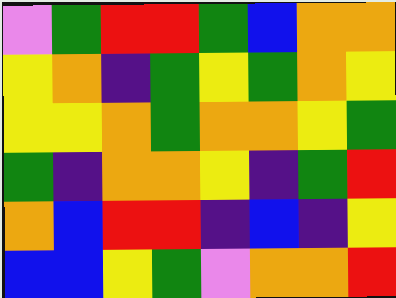[["violet", "green", "red", "red", "green", "blue", "orange", "orange"], ["yellow", "orange", "indigo", "green", "yellow", "green", "orange", "yellow"], ["yellow", "yellow", "orange", "green", "orange", "orange", "yellow", "green"], ["green", "indigo", "orange", "orange", "yellow", "indigo", "green", "red"], ["orange", "blue", "red", "red", "indigo", "blue", "indigo", "yellow"], ["blue", "blue", "yellow", "green", "violet", "orange", "orange", "red"]]